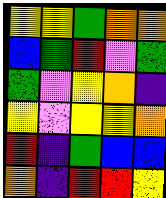[["yellow", "yellow", "green", "orange", "orange"], ["blue", "green", "red", "violet", "green"], ["green", "violet", "yellow", "orange", "indigo"], ["yellow", "violet", "yellow", "yellow", "orange"], ["red", "indigo", "green", "blue", "blue"], ["orange", "indigo", "red", "red", "yellow"]]